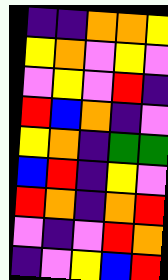[["indigo", "indigo", "orange", "orange", "yellow"], ["yellow", "orange", "violet", "yellow", "violet"], ["violet", "yellow", "violet", "red", "indigo"], ["red", "blue", "orange", "indigo", "violet"], ["yellow", "orange", "indigo", "green", "green"], ["blue", "red", "indigo", "yellow", "violet"], ["red", "orange", "indigo", "orange", "red"], ["violet", "indigo", "violet", "red", "orange"], ["indigo", "violet", "yellow", "blue", "red"]]